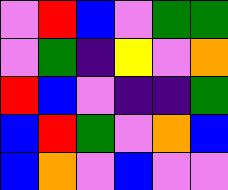[["violet", "red", "blue", "violet", "green", "green"], ["violet", "green", "indigo", "yellow", "violet", "orange"], ["red", "blue", "violet", "indigo", "indigo", "green"], ["blue", "red", "green", "violet", "orange", "blue"], ["blue", "orange", "violet", "blue", "violet", "violet"]]